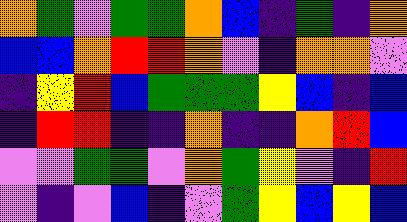[["orange", "green", "violet", "green", "green", "orange", "blue", "indigo", "green", "indigo", "orange"], ["blue", "blue", "orange", "red", "red", "orange", "violet", "indigo", "orange", "orange", "violet"], ["indigo", "yellow", "red", "blue", "green", "green", "green", "yellow", "blue", "indigo", "blue"], ["indigo", "red", "red", "indigo", "indigo", "orange", "indigo", "indigo", "orange", "red", "blue"], ["violet", "violet", "green", "green", "violet", "orange", "green", "yellow", "violet", "indigo", "red"], ["violet", "indigo", "violet", "blue", "indigo", "violet", "green", "yellow", "blue", "yellow", "blue"]]